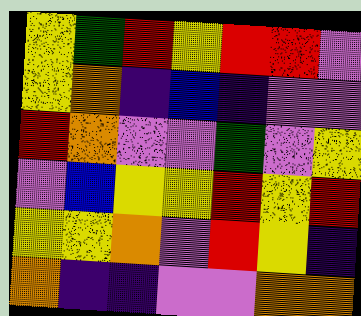[["yellow", "green", "red", "yellow", "red", "red", "violet"], ["yellow", "orange", "indigo", "blue", "indigo", "violet", "violet"], ["red", "orange", "violet", "violet", "green", "violet", "yellow"], ["violet", "blue", "yellow", "yellow", "red", "yellow", "red"], ["yellow", "yellow", "orange", "violet", "red", "yellow", "indigo"], ["orange", "indigo", "indigo", "violet", "violet", "orange", "orange"]]